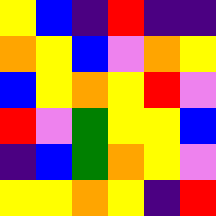[["yellow", "blue", "indigo", "red", "indigo", "indigo"], ["orange", "yellow", "blue", "violet", "orange", "yellow"], ["blue", "yellow", "orange", "yellow", "red", "violet"], ["red", "violet", "green", "yellow", "yellow", "blue"], ["indigo", "blue", "green", "orange", "yellow", "violet"], ["yellow", "yellow", "orange", "yellow", "indigo", "red"]]